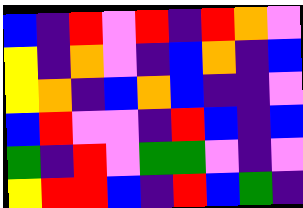[["blue", "indigo", "red", "violet", "red", "indigo", "red", "orange", "violet"], ["yellow", "indigo", "orange", "violet", "indigo", "blue", "orange", "indigo", "blue"], ["yellow", "orange", "indigo", "blue", "orange", "blue", "indigo", "indigo", "violet"], ["blue", "red", "violet", "violet", "indigo", "red", "blue", "indigo", "blue"], ["green", "indigo", "red", "violet", "green", "green", "violet", "indigo", "violet"], ["yellow", "red", "red", "blue", "indigo", "red", "blue", "green", "indigo"]]